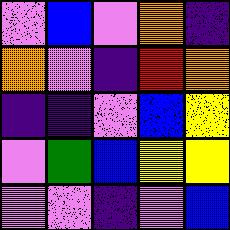[["violet", "blue", "violet", "orange", "indigo"], ["orange", "violet", "indigo", "red", "orange"], ["indigo", "indigo", "violet", "blue", "yellow"], ["violet", "green", "blue", "yellow", "yellow"], ["violet", "violet", "indigo", "violet", "blue"]]